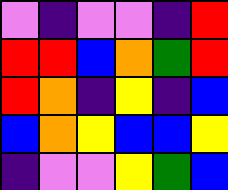[["violet", "indigo", "violet", "violet", "indigo", "red"], ["red", "red", "blue", "orange", "green", "red"], ["red", "orange", "indigo", "yellow", "indigo", "blue"], ["blue", "orange", "yellow", "blue", "blue", "yellow"], ["indigo", "violet", "violet", "yellow", "green", "blue"]]